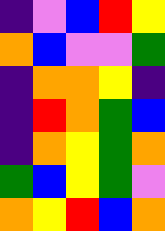[["indigo", "violet", "blue", "red", "yellow"], ["orange", "blue", "violet", "violet", "green"], ["indigo", "orange", "orange", "yellow", "indigo"], ["indigo", "red", "orange", "green", "blue"], ["indigo", "orange", "yellow", "green", "orange"], ["green", "blue", "yellow", "green", "violet"], ["orange", "yellow", "red", "blue", "orange"]]